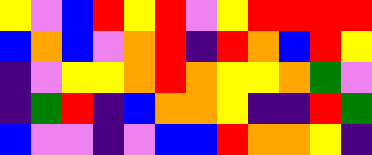[["yellow", "violet", "blue", "red", "yellow", "red", "violet", "yellow", "red", "red", "red", "red"], ["blue", "orange", "blue", "violet", "orange", "red", "indigo", "red", "orange", "blue", "red", "yellow"], ["indigo", "violet", "yellow", "yellow", "orange", "red", "orange", "yellow", "yellow", "orange", "green", "violet"], ["indigo", "green", "red", "indigo", "blue", "orange", "orange", "yellow", "indigo", "indigo", "red", "green"], ["blue", "violet", "violet", "indigo", "violet", "blue", "blue", "red", "orange", "orange", "yellow", "indigo"]]